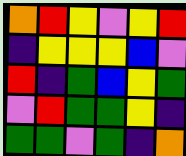[["orange", "red", "yellow", "violet", "yellow", "red"], ["indigo", "yellow", "yellow", "yellow", "blue", "violet"], ["red", "indigo", "green", "blue", "yellow", "green"], ["violet", "red", "green", "green", "yellow", "indigo"], ["green", "green", "violet", "green", "indigo", "orange"]]